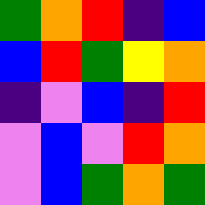[["green", "orange", "red", "indigo", "blue"], ["blue", "red", "green", "yellow", "orange"], ["indigo", "violet", "blue", "indigo", "red"], ["violet", "blue", "violet", "red", "orange"], ["violet", "blue", "green", "orange", "green"]]